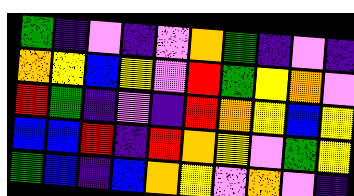[["green", "indigo", "violet", "indigo", "violet", "orange", "green", "indigo", "violet", "indigo"], ["orange", "yellow", "blue", "yellow", "violet", "red", "green", "yellow", "orange", "violet"], ["red", "green", "indigo", "violet", "indigo", "red", "orange", "yellow", "blue", "yellow"], ["blue", "blue", "red", "indigo", "red", "orange", "yellow", "violet", "green", "yellow"], ["green", "blue", "indigo", "blue", "orange", "yellow", "violet", "orange", "violet", "indigo"]]